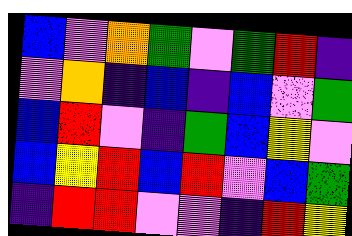[["blue", "violet", "orange", "green", "violet", "green", "red", "indigo"], ["violet", "orange", "indigo", "blue", "indigo", "blue", "violet", "green"], ["blue", "red", "violet", "indigo", "green", "blue", "yellow", "violet"], ["blue", "yellow", "red", "blue", "red", "violet", "blue", "green"], ["indigo", "red", "red", "violet", "violet", "indigo", "red", "yellow"]]